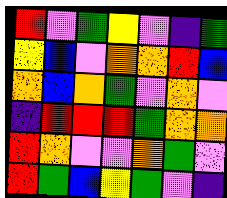[["red", "violet", "green", "yellow", "violet", "indigo", "green"], ["yellow", "blue", "violet", "orange", "orange", "red", "blue"], ["orange", "blue", "orange", "green", "violet", "orange", "violet"], ["indigo", "red", "red", "red", "green", "orange", "orange"], ["red", "orange", "violet", "violet", "orange", "green", "violet"], ["red", "green", "blue", "yellow", "green", "violet", "indigo"]]